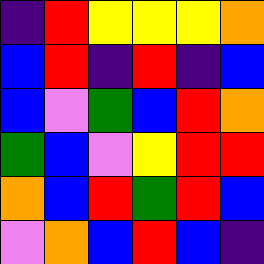[["indigo", "red", "yellow", "yellow", "yellow", "orange"], ["blue", "red", "indigo", "red", "indigo", "blue"], ["blue", "violet", "green", "blue", "red", "orange"], ["green", "blue", "violet", "yellow", "red", "red"], ["orange", "blue", "red", "green", "red", "blue"], ["violet", "orange", "blue", "red", "blue", "indigo"]]